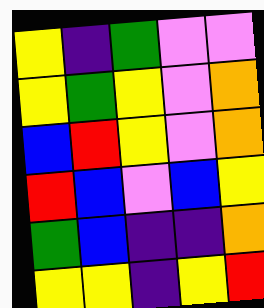[["yellow", "indigo", "green", "violet", "violet"], ["yellow", "green", "yellow", "violet", "orange"], ["blue", "red", "yellow", "violet", "orange"], ["red", "blue", "violet", "blue", "yellow"], ["green", "blue", "indigo", "indigo", "orange"], ["yellow", "yellow", "indigo", "yellow", "red"]]